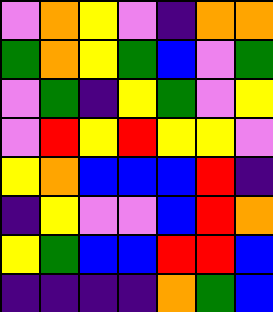[["violet", "orange", "yellow", "violet", "indigo", "orange", "orange"], ["green", "orange", "yellow", "green", "blue", "violet", "green"], ["violet", "green", "indigo", "yellow", "green", "violet", "yellow"], ["violet", "red", "yellow", "red", "yellow", "yellow", "violet"], ["yellow", "orange", "blue", "blue", "blue", "red", "indigo"], ["indigo", "yellow", "violet", "violet", "blue", "red", "orange"], ["yellow", "green", "blue", "blue", "red", "red", "blue"], ["indigo", "indigo", "indigo", "indigo", "orange", "green", "blue"]]